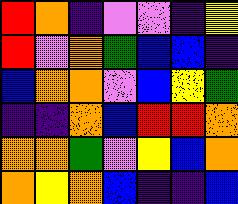[["red", "orange", "indigo", "violet", "violet", "indigo", "yellow"], ["red", "violet", "orange", "green", "blue", "blue", "indigo"], ["blue", "orange", "orange", "violet", "blue", "yellow", "green"], ["indigo", "indigo", "orange", "blue", "red", "red", "orange"], ["orange", "orange", "green", "violet", "yellow", "blue", "orange"], ["orange", "yellow", "orange", "blue", "indigo", "indigo", "blue"]]